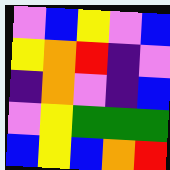[["violet", "blue", "yellow", "violet", "blue"], ["yellow", "orange", "red", "indigo", "violet"], ["indigo", "orange", "violet", "indigo", "blue"], ["violet", "yellow", "green", "green", "green"], ["blue", "yellow", "blue", "orange", "red"]]